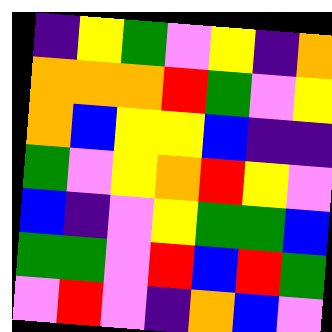[["indigo", "yellow", "green", "violet", "yellow", "indigo", "orange"], ["orange", "orange", "orange", "red", "green", "violet", "yellow"], ["orange", "blue", "yellow", "yellow", "blue", "indigo", "indigo"], ["green", "violet", "yellow", "orange", "red", "yellow", "violet"], ["blue", "indigo", "violet", "yellow", "green", "green", "blue"], ["green", "green", "violet", "red", "blue", "red", "green"], ["violet", "red", "violet", "indigo", "orange", "blue", "violet"]]